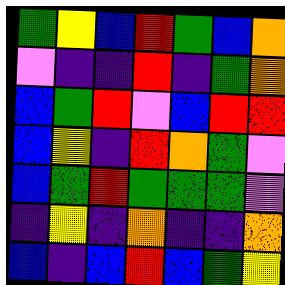[["green", "yellow", "blue", "red", "green", "blue", "orange"], ["violet", "indigo", "indigo", "red", "indigo", "green", "orange"], ["blue", "green", "red", "violet", "blue", "red", "red"], ["blue", "yellow", "indigo", "red", "orange", "green", "violet"], ["blue", "green", "red", "green", "green", "green", "violet"], ["indigo", "yellow", "indigo", "orange", "indigo", "indigo", "orange"], ["blue", "indigo", "blue", "red", "blue", "green", "yellow"]]